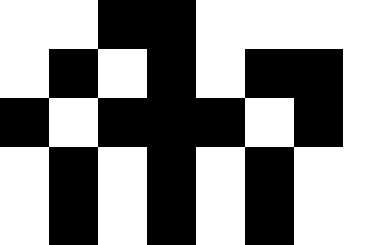[["white", "white", "black", "black", "white", "white", "white", "white"], ["white", "black", "white", "black", "white", "black", "black", "white"], ["black", "white", "black", "black", "black", "white", "black", "white"], ["white", "black", "white", "black", "white", "black", "white", "white"], ["white", "black", "white", "black", "white", "black", "white", "white"]]